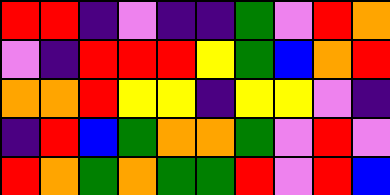[["red", "red", "indigo", "violet", "indigo", "indigo", "green", "violet", "red", "orange"], ["violet", "indigo", "red", "red", "red", "yellow", "green", "blue", "orange", "red"], ["orange", "orange", "red", "yellow", "yellow", "indigo", "yellow", "yellow", "violet", "indigo"], ["indigo", "red", "blue", "green", "orange", "orange", "green", "violet", "red", "violet"], ["red", "orange", "green", "orange", "green", "green", "red", "violet", "red", "blue"]]